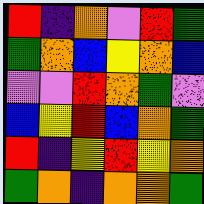[["red", "indigo", "orange", "violet", "red", "green"], ["green", "orange", "blue", "yellow", "orange", "blue"], ["violet", "violet", "red", "orange", "green", "violet"], ["blue", "yellow", "red", "blue", "orange", "green"], ["red", "indigo", "yellow", "red", "yellow", "orange"], ["green", "orange", "indigo", "orange", "orange", "green"]]